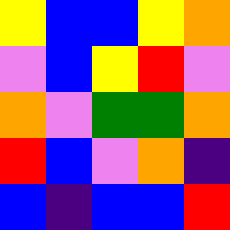[["yellow", "blue", "blue", "yellow", "orange"], ["violet", "blue", "yellow", "red", "violet"], ["orange", "violet", "green", "green", "orange"], ["red", "blue", "violet", "orange", "indigo"], ["blue", "indigo", "blue", "blue", "red"]]